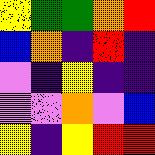[["yellow", "green", "green", "orange", "red"], ["blue", "orange", "indigo", "red", "indigo"], ["violet", "indigo", "yellow", "indigo", "indigo"], ["violet", "violet", "orange", "violet", "blue"], ["yellow", "indigo", "yellow", "red", "red"]]